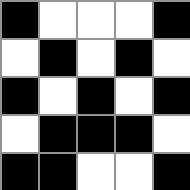[["black", "white", "white", "white", "black"], ["white", "black", "white", "black", "white"], ["black", "white", "black", "white", "black"], ["white", "black", "black", "black", "white"], ["black", "black", "white", "white", "black"]]